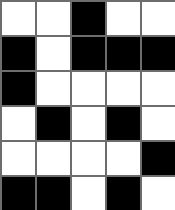[["white", "white", "black", "white", "white"], ["black", "white", "black", "black", "black"], ["black", "white", "white", "white", "white"], ["white", "black", "white", "black", "white"], ["white", "white", "white", "white", "black"], ["black", "black", "white", "black", "white"]]